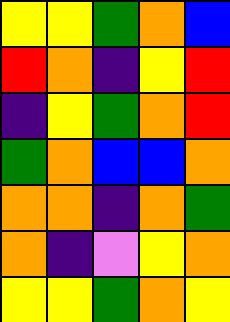[["yellow", "yellow", "green", "orange", "blue"], ["red", "orange", "indigo", "yellow", "red"], ["indigo", "yellow", "green", "orange", "red"], ["green", "orange", "blue", "blue", "orange"], ["orange", "orange", "indigo", "orange", "green"], ["orange", "indigo", "violet", "yellow", "orange"], ["yellow", "yellow", "green", "orange", "yellow"]]